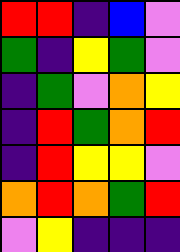[["red", "red", "indigo", "blue", "violet"], ["green", "indigo", "yellow", "green", "violet"], ["indigo", "green", "violet", "orange", "yellow"], ["indigo", "red", "green", "orange", "red"], ["indigo", "red", "yellow", "yellow", "violet"], ["orange", "red", "orange", "green", "red"], ["violet", "yellow", "indigo", "indigo", "indigo"]]